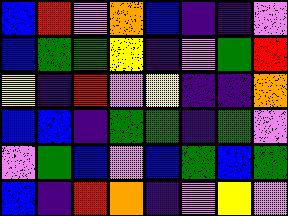[["blue", "red", "violet", "orange", "blue", "indigo", "indigo", "violet"], ["blue", "green", "green", "yellow", "indigo", "violet", "green", "red"], ["yellow", "indigo", "red", "violet", "yellow", "indigo", "indigo", "orange"], ["blue", "blue", "indigo", "green", "green", "indigo", "green", "violet"], ["violet", "green", "blue", "violet", "blue", "green", "blue", "green"], ["blue", "indigo", "red", "orange", "indigo", "violet", "yellow", "violet"]]